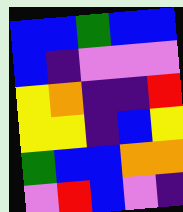[["blue", "blue", "green", "blue", "blue"], ["blue", "indigo", "violet", "violet", "violet"], ["yellow", "orange", "indigo", "indigo", "red"], ["yellow", "yellow", "indigo", "blue", "yellow"], ["green", "blue", "blue", "orange", "orange"], ["violet", "red", "blue", "violet", "indigo"]]